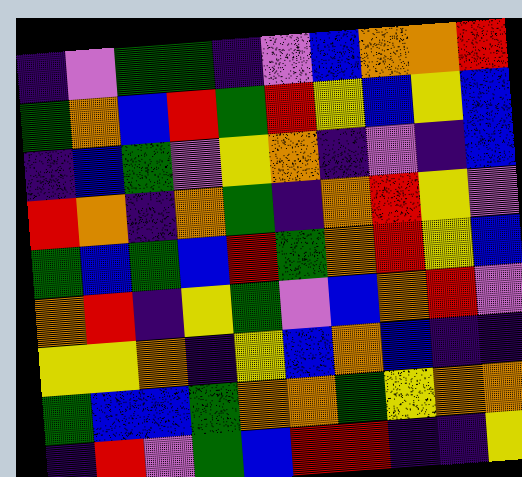[["indigo", "violet", "green", "green", "indigo", "violet", "blue", "orange", "orange", "red"], ["green", "orange", "blue", "red", "green", "red", "yellow", "blue", "yellow", "blue"], ["indigo", "blue", "green", "violet", "yellow", "orange", "indigo", "violet", "indigo", "blue"], ["red", "orange", "indigo", "orange", "green", "indigo", "orange", "red", "yellow", "violet"], ["green", "blue", "green", "blue", "red", "green", "orange", "red", "yellow", "blue"], ["orange", "red", "indigo", "yellow", "green", "violet", "blue", "orange", "red", "violet"], ["yellow", "yellow", "orange", "indigo", "yellow", "blue", "orange", "blue", "indigo", "indigo"], ["green", "blue", "blue", "green", "orange", "orange", "green", "yellow", "orange", "orange"], ["indigo", "red", "violet", "green", "blue", "red", "red", "indigo", "indigo", "yellow"]]